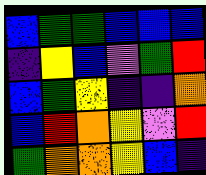[["blue", "green", "green", "blue", "blue", "blue"], ["indigo", "yellow", "blue", "violet", "green", "red"], ["blue", "green", "yellow", "indigo", "indigo", "orange"], ["blue", "red", "orange", "yellow", "violet", "red"], ["green", "orange", "orange", "yellow", "blue", "indigo"]]